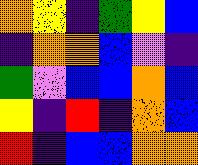[["orange", "yellow", "indigo", "green", "yellow", "blue"], ["indigo", "orange", "orange", "blue", "violet", "indigo"], ["green", "violet", "blue", "blue", "orange", "blue"], ["yellow", "indigo", "red", "indigo", "orange", "blue"], ["red", "indigo", "blue", "blue", "orange", "orange"]]